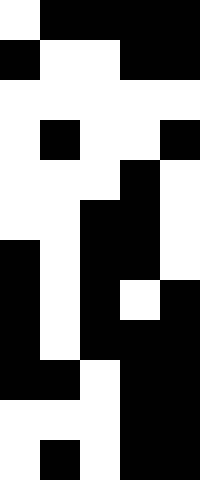[["white", "black", "black", "black", "black"], ["black", "white", "white", "black", "black"], ["white", "white", "white", "white", "white"], ["white", "black", "white", "white", "black"], ["white", "white", "white", "black", "white"], ["white", "white", "black", "black", "white"], ["black", "white", "black", "black", "white"], ["black", "white", "black", "white", "black"], ["black", "white", "black", "black", "black"], ["black", "black", "white", "black", "black"], ["white", "white", "white", "black", "black"], ["white", "black", "white", "black", "black"]]